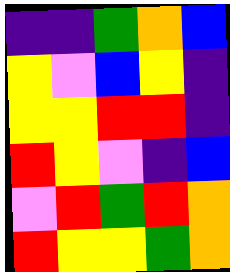[["indigo", "indigo", "green", "orange", "blue"], ["yellow", "violet", "blue", "yellow", "indigo"], ["yellow", "yellow", "red", "red", "indigo"], ["red", "yellow", "violet", "indigo", "blue"], ["violet", "red", "green", "red", "orange"], ["red", "yellow", "yellow", "green", "orange"]]